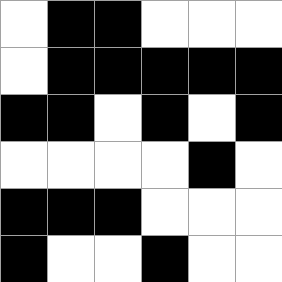[["white", "black", "black", "white", "white", "white"], ["white", "black", "black", "black", "black", "black"], ["black", "black", "white", "black", "white", "black"], ["white", "white", "white", "white", "black", "white"], ["black", "black", "black", "white", "white", "white"], ["black", "white", "white", "black", "white", "white"]]